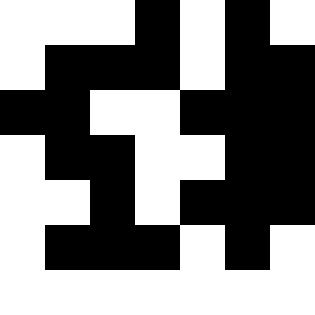[["white", "white", "white", "black", "white", "black", "white"], ["white", "black", "black", "black", "white", "black", "black"], ["black", "black", "white", "white", "black", "black", "black"], ["white", "black", "black", "white", "white", "black", "black"], ["white", "white", "black", "white", "black", "black", "black"], ["white", "black", "black", "black", "white", "black", "white"], ["white", "white", "white", "white", "white", "white", "white"]]